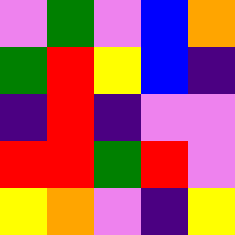[["violet", "green", "violet", "blue", "orange"], ["green", "red", "yellow", "blue", "indigo"], ["indigo", "red", "indigo", "violet", "violet"], ["red", "red", "green", "red", "violet"], ["yellow", "orange", "violet", "indigo", "yellow"]]